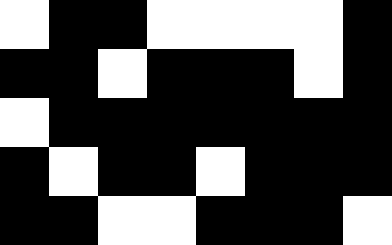[["white", "black", "black", "white", "white", "white", "white", "black"], ["black", "black", "white", "black", "black", "black", "white", "black"], ["white", "black", "black", "black", "black", "black", "black", "black"], ["black", "white", "black", "black", "white", "black", "black", "black"], ["black", "black", "white", "white", "black", "black", "black", "white"]]